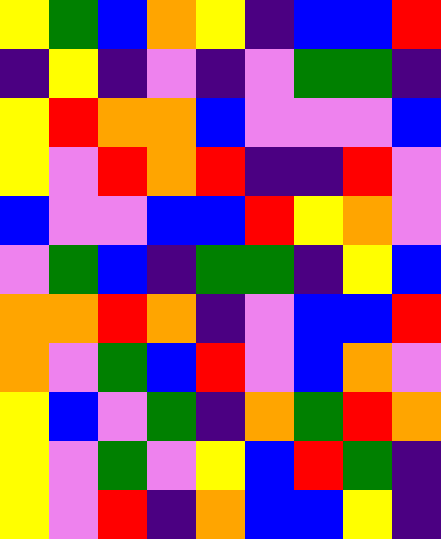[["yellow", "green", "blue", "orange", "yellow", "indigo", "blue", "blue", "red"], ["indigo", "yellow", "indigo", "violet", "indigo", "violet", "green", "green", "indigo"], ["yellow", "red", "orange", "orange", "blue", "violet", "violet", "violet", "blue"], ["yellow", "violet", "red", "orange", "red", "indigo", "indigo", "red", "violet"], ["blue", "violet", "violet", "blue", "blue", "red", "yellow", "orange", "violet"], ["violet", "green", "blue", "indigo", "green", "green", "indigo", "yellow", "blue"], ["orange", "orange", "red", "orange", "indigo", "violet", "blue", "blue", "red"], ["orange", "violet", "green", "blue", "red", "violet", "blue", "orange", "violet"], ["yellow", "blue", "violet", "green", "indigo", "orange", "green", "red", "orange"], ["yellow", "violet", "green", "violet", "yellow", "blue", "red", "green", "indigo"], ["yellow", "violet", "red", "indigo", "orange", "blue", "blue", "yellow", "indigo"]]